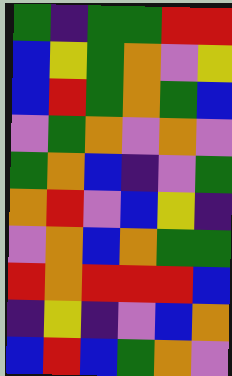[["green", "indigo", "green", "green", "red", "red"], ["blue", "yellow", "green", "orange", "violet", "yellow"], ["blue", "red", "green", "orange", "green", "blue"], ["violet", "green", "orange", "violet", "orange", "violet"], ["green", "orange", "blue", "indigo", "violet", "green"], ["orange", "red", "violet", "blue", "yellow", "indigo"], ["violet", "orange", "blue", "orange", "green", "green"], ["red", "orange", "red", "red", "red", "blue"], ["indigo", "yellow", "indigo", "violet", "blue", "orange"], ["blue", "red", "blue", "green", "orange", "violet"]]